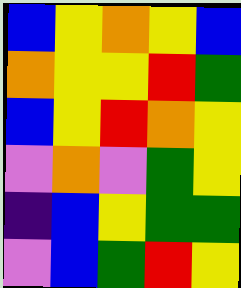[["blue", "yellow", "orange", "yellow", "blue"], ["orange", "yellow", "yellow", "red", "green"], ["blue", "yellow", "red", "orange", "yellow"], ["violet", "orange", "violet", "green", "yellow"], ["indigo", "blue", "yellow", "green", "green"], ["violet", "blue", "green", "red", "yellow"]]